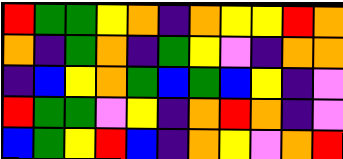[["red", "green", "green", "yellow", "orange", "indigo", "orange", "yellow", "yellow", "red", "orange"], ["orange", "indigo", "green", "orange", "indigo", "green", "yellow", "violet", "indigo", "orange", "orange"], ["indigo", "blue", "yellow", "orange", "green", "blue", "green", "blue", "yellow", "indigo", "violet"], ["red", "green", "green", "violet", "yellow", "indigo", "orange", "red", "orange", "indigo", "violet"], ["blue", "green", "yellow", "red", "blue", "indigo", "orange", "yellow", "violet", "orange", "red"]]